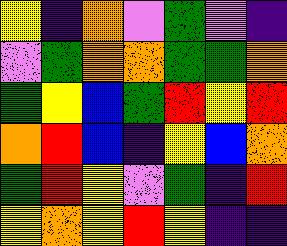[["yellow", "indigo", "orange", "violet", "green", "violet", "indigo"], ["violet", "green", "orange", "orange", "green", "green", "orange"], ["green", "yellow", "blue", "green", "red", "yellow", "red"], ["orange", "red", "blue", "indigo", "yellow", "blue", "orange"], ["green", "red", "yellow", "violet", "green", "indigo", "red"], ["yellow", "orange", "yellow", "red", "yellow", "indigo", "indigo"]]